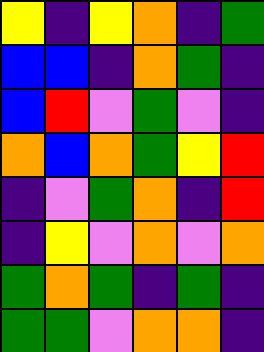[["yellow", "indigo", "yellow", "orange", "indigo", "green"], ["blue", "blue", "indigo", "orange", "green", "indigo"], ["blue", "red", "violet", "green", "violet", "indigo"], ["orange", "blue", "orange", "green", "yellow", "red"], ["indigo", "violet", "green", "orange", "indigo", "red"], ["indigo", "yellow", "violet", "orange", "violet", "orange"], ["green", "orange", "green", "indigo", "green", "indigo"], ["green", "green", "violet", "orange", "orange", "indigo"]]